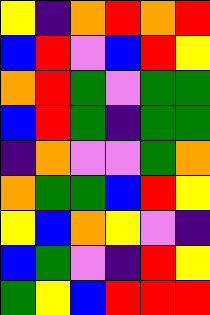[["yellow", "indigo", "orange", "red", "orange", "red"], ["blue", "red", "violet", "blue", "red", "yellow"], ["orange", "red", "green", "violet", "green", "green"], ["blue", "red", "green", "indigo", "green", "green"], ["indigo", "orange", "violet", "violet", "green", "orange"], ["orange", "green", "green", "blue", "red", "yellow"], ["yellow", "blue", "orange", "yellow", "violet", "indigo"], ["blue", "green", "violet", "indigo", "red", "yellow"], ["green", "yellow", "blue", "red", "red", "red"]]